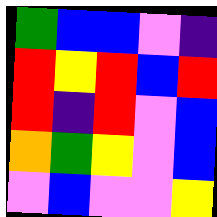[["green", "blue", "blue", "violet", "indigo"], ["red", "yellow", "red", "blue", "red"], ["red", "indigo", "red", "violet", "blue"], ["orange", "green", "yellow", "violet", "blue"], ["violet", "blue", "violet", "violet", "yellow"]]